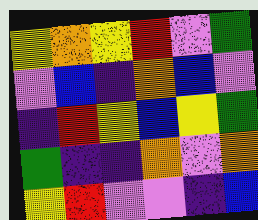[["yellow", "orange", "yellow", "red", "violet", "green"], ["violet", "blue", "indigo", "orange", "blue", "violet"], ["indigo", "red", "yellow", "blue", "yellow", "green"], ["green", "indigo", "indigo", "orange", "violet", "orange"], ["yellow", "red", "violet", "violet", "indigo", "blue"]]